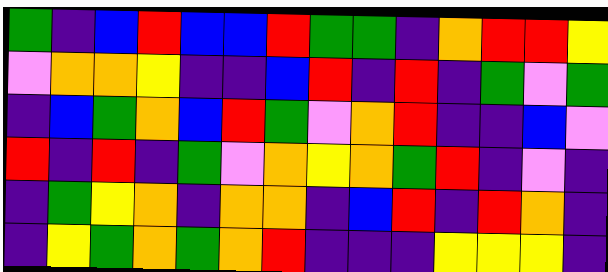[["green", "indigo", "blue", "red", "blue", "blue", "red", "green", "green", "indigo", "orange", "red", "red", "yellow"], ["violet", "orange", "orange", "yellow", "indigo", "indigo", "blue", "red", "indigo", "red", "indigo", "green", "violet", "green"], ["indigo", "blue", "green", "orange", "blue", "red", "green", "violet", "orange", "red", "indigo", "indigo", "blue", "violet"], ["red", "indigo", "red", "indigo", "green", "violet", "orange", "yellow", "orange", "green", "red", "indigo", "violet", "indigo"], ["indigo", "green", "yellow", "orange", "indigo", "orange", "orange", "indigo", "blue", "red", "indigo", "red", "orange", "indigo"], ["indigo", "yellow", "green", "orange", "green", "orange", "red", "indigo", "indigo", "indigo", "yellow", "yellow", "yellow", "indigo"]]